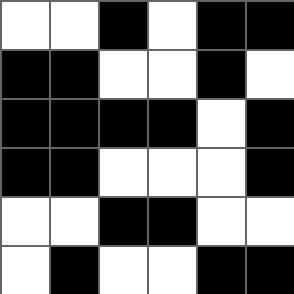[["white", "white", "black", "white", "black", "black"], ["black", "black", "white", "white", "black", "white"], ["black", "black", "black", "black", "white", "black"], ["black", "black", "white", "white", "white", "black"], ["white", "white", "black", "black", "white", "white"], ["white", "black", "white", "white", "black", "black"]]